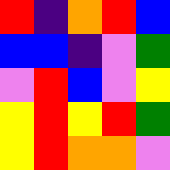[["red", "indigo", "orange", "red", "blue"], ["blue", "blue", "indigo", "violet", "green"], ["violet", "red", "blue", "violet", "yellow"], ["yellow", "red", "yellow", "red", "green"], ["yellow", "red", "orange", "orange", "violet"]]